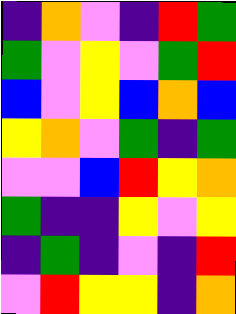[["indigo", "orange", "violet", "indigo", "red", "green"], ["green", "violet", "yellow", "violet", "green", "red"], ["blue", "violet", "yellow", "blue", "orange", "blue"], ["yellow", "orange", "violet", "green", "indigo", "green"], ["violet", "violet", "blue", "red", "yellow", "orange"], ["green", "indigo", "indigo", "yellow", "violet", "yellow"], ["indigo", "green", "indigo", "violet", "indigo", "red"], ["violet", "red", "yellow", "yellow", "indigo", "orange"]]